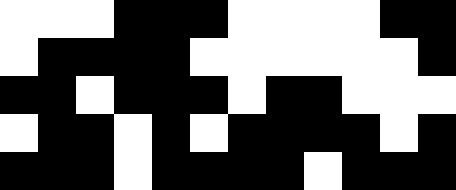[["white", "white", "white", "black", "black", "black", "white", "white", "white", "white", "black", "black"], ["white", "black", "black", "black", "black", "white", "white", "white", "white", "white", "white", "black"], ["black", "black", "white", "black", "black", "black", "white", "black", "black", "white", "white", "white"], ["white", "black", "black", "white", "black", "white", "black", "black", "black", "black", "white", "black"], ["black", "black", "black", "white", "black", "black", "black", "black", "white", "black", "black", "black"]]